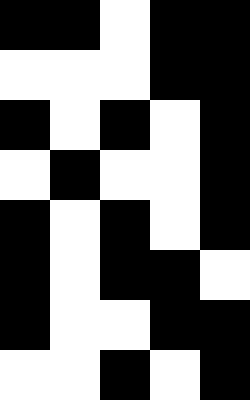[["black", "black", "white", "black", "black"], ["white", "white", "white", "black", "black"], ["black", "white", "black", "white", "black"], ["white", "black", "white", "white", "black"], ["black", "white", "black", "white", "black"], ["black", "white", "black", "black", "white"], ["black", "white", "white", "black", "black"], ["white", "white", "black", "white", "black"]]